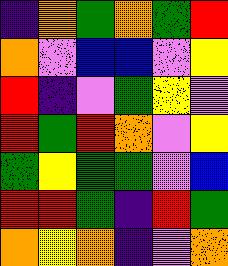[["indigo", "orange", "green", "orange", "green", "red"], ["orange", "violet", "blue", "blue", "violet", "yellow"], ["red", "indigo", "violet", "green", "yellow", "violet"], ["red", "green", "red", "orange", "violet", "yellow"], ["green", "yellow", "green", "green", "violet", "blue"], ["red", "red", "green", "indigo", "red", "green"], ["orange", "yellow", "orange", "indigo", "violet", "orange"]]